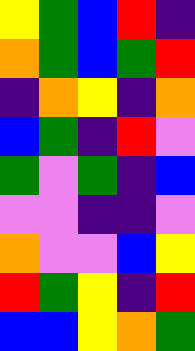[["yellow", "green", "blue", "red", "indigo"], ["orange", "green", "blue", "green", "red"], ["indigo", "orange", "yellow", "indigo", "orange"], ["blue", "green", "indigo", "red", "violet"], ["green", "violet", "green", "indigo", "blue"], ["violet", "violet", "indigo", "indigo", "violet"], ["orange", "violet", "violet", "blue", "yellow"], ["red", "green", "yellow", "indigo", "red"], ["blue", "blue", "yellow", "orange", "green"]]